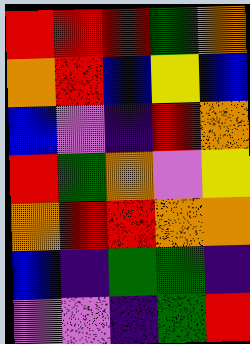[["red", "red", "red", "green", "orange"], ["orange", "red", "blue", "yellow", "blue"], ["blue", "violet", "indigo", "red", "orange"], ["red", "green", "orange", "violet", "yellow"], ["orange", "red", "red", "orange", "orange"], ["blue", "indigo", "green", "green", "indigo"], ["violet", "violet", "indigo", "green", "red"]]